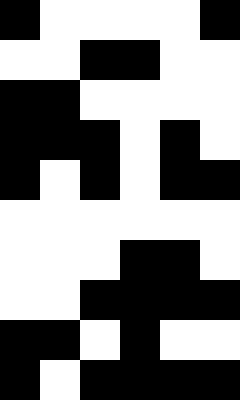[["black", "white", "white", "white", "white", "black"], ["white", "white", "black", "black", "white", "white"], ["black", "black", "white", "white", "white", "white"], ["black", "black", "black", "white", "black", "white"], ["black", "white", "black", "white", "black", "black"], ["white", "white", "white", "white", "white", "white"], ["white", "white", "white", "black", "black", "white"], ["white", "white", "black", "black", "black", "black"], ["black", "black", "white", "black", "white", "white"], ["black", "white", "black", "black", "black", "black"]]